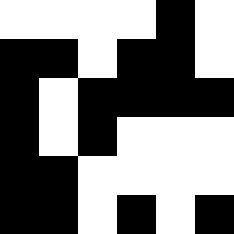[["white", "white", "white", "white", "black", "white"], ["black", "black", "white", "black", "black", "white"], ["black", "white", "black", "black", "black", "black"], ["black", "white", "black", "white", "white", "white"], ["black", "black", "white", "white", "white", "white"], ["black", "black", "white", "black", "white", "black"]]